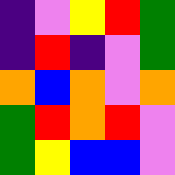[["indigo", "violet", "yellow", "red", "green"], ["indigo", "red", "indigo", "violet", "green"], ["orange", "blue", "orange", "violet", "orange"], ["green", "red", "orange", "red", "violet"], ["green", "yellow", "blue", "blue", "violet"]]